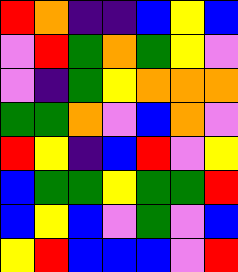[["red", "orange", "indigo", "indigo", "blue", "yellow", "blue"], ["violet", "red", "green", "orange", "green", "yellow", "violet"], ["violet", "indigo", "green", "yellow", "orange", "orange", "orange"], ["green", "green", "orange", "violet", "blue", "orange", "violet"], ["red", "yellow", "indigo", "blue", "red", "violet", "yellow"], ["blue", "green", "green", "yellow", "green", "green", "red"], ["blue", "yellow", "blue", "violet", "green", "violet", "blue"], ["yellow", "red", "blue", "blue", "blue", "violet", "red"]]